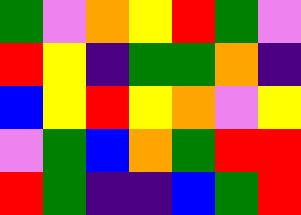[["green", "violet", "orange", "yellow", "red", "green", "violet"], ["red", "yellow", "indigo", "green", "green", "orange", "indigo"], ["blue", "yellow", "red", "yellow", "orange", "violet", "yellow"], ["violet", "green", "blue", "orange", "green", "red", "red"], ["red", "green", "indigo", "indigo", "blue", "green", "red"]]